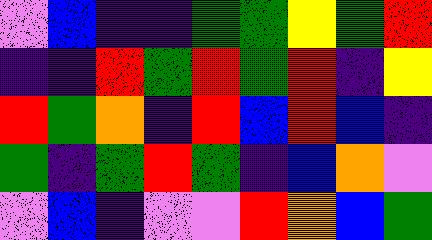[["violet", "blue", "indigo", "indigo", "green", "green", "yellow", "green", "red"], ["indigo", "indigo", "red", "green", "red", "green", "red", "indigo", "yellow"], ["red", "green", "orange", "indigo", "red", "blue", "red", "blue", "indigo"], ["green", "indigo", "green", "red", "green", "indigo", "blue", "orange", "violet"], ["violet", "blue", "indigo", "violet", "violet", "red", "orange", "blue", "green"]]